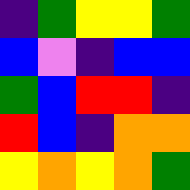[["indigo", "green", "yellow", "yellow", "green"], ["blue", "violet", "indigo", "blue", "blue"], ["green", "blue", "red", "red", "indigo"], ["red", "blue", "indigo", "orange", "orange"], ["yellow", "orange", "yellow", "orange", "green"]]